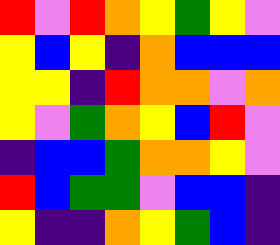[["red", "violet", "red", "orange", "yellow", "green", "yellow", "violet"], ["yellow", "blue", "yellow", "indigo", "orange", "blue", "blue", "blue"], ["yellow", "yellow", "indigo", "red", "orange", "orange", "violet", "orange"], ["yellow", "violet", "green", "orange", "yellow", "blue", "red", "violet"], ["indigo", "blue", "blue", "green", "orange", "orange", "yellow", "violet"], ["red", "blue", "green", "green", "violet", "blue", "blue", "indigo"], ["yellow", "indigo", "indigo", "orange", "yellow", "green", "blue", "indigo"]]